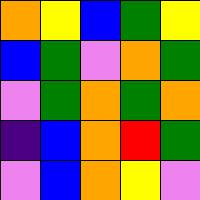[["orange", "yellow", "blue", "green", "yellow"], ["blue", "green", "violet", "orange", "green"], ["violet", "green", "orange", "green", "orange"], ["indigo", "blue", "orange", "red", "green"], ["violet", "blue", "orange", "yellow", "violet"]]